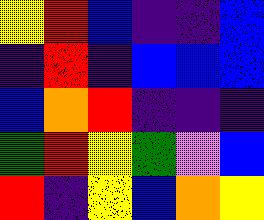[["yellow", "red", "blue", "indigo", "indigo", "blue"], ["indigo", "red", "indigo", "blue", "blue", "blue"], ["blue", "orange", "red", "indigo", "indigo", "indigo"], ["green", "red", "yellow", "green", "violet", "blue"], ["red", "indigo", "yellow", "blue", "orange", "yellow"]]